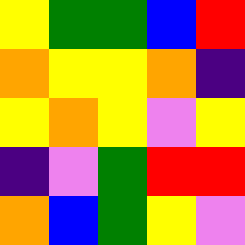[["yellow", "green", "green", "blue", "red"], ["orange", "yellow", "yellow", "orange", "indigo"], ["yellow", "orange", "yellow", "violet", "yellow"], ["indigo", "violet", "green", "red", "red"], ["orange", "blue", "green", "yellow", "violet"]]